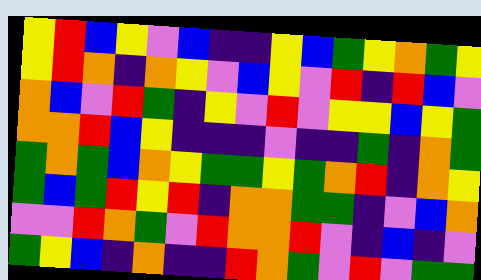[["yellow", "red", "blue", "yellow", "violet", "blue", "indigo", "indigo", "yellow", "blue", "green", "yellow", "orange", "green", "yellow"], ["yellow", "red", "orange", "indigo", "orange", "yellow", "violet", "blue", "yellow", "violet", "red", "indigo", "red", "blue", "violet"], ["orange", "blue", "violet", "red", "green", "indigo", "yellow", "violet", "red", "violet", "yellow", "yellow", "blue", "yellow", "green"], ["orange", "orange", "red", "blue", "yellow", "indigo", "indigo", "indigo", "violet", "indigo", "indigo", "green", "indigo", "orange", "green"], ["green", "orange", "green", "blue", "orange", "yellow", "green", "green", "yellow", "green", "orange", "red", "indigo", "orange", "yellow"], ["green", "blue", "green", "red", "yellow", "red", "indigo", "orange", "orange", "green", "green", "indigo", "violet", "blue", "orange"], ["violet", "violet", "red", "orange", "green", "violet", "red", "orange", "orange", "red", "violet", "indigo", "blue", "indigo", "violet"], ["green", "yellow", "blue", "indigo", "orange", "indigo", "indigo", "red", "orange", "green", "violet", "red", "violet", "green", "green"]]